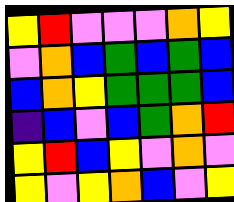[["yellow", "red", "violet", "violet", "violet", "orange", "yellow"], ["violet", "orange", "blue", "green", "blue", "green", "blue"], ["blue", "orange", "yellow", "green", "green", "green", "blue"], ["indigo", "blue", "violet", "blue", "green", "orange", "red"], ["yellow", "red", "blue", "yellow", "violet", "orange", "violet"], ["yellow", "violet", "yellow", "orange", "blue", "violet", "yellow"]]